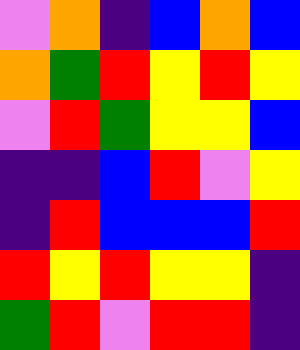[["violet", "orange", "indigo", "blue", "orange", "blue"], ["orange", "green", "red", "yellow", "red", "yellow"], ["violet", "red", "green", "yellow", "yellow", "blue"], ["indigo", "indigo", "blue", "red", "violet", "yellow"], ["indigo", "red", "blue", "blue", "blue", "red"], ["red", "yellow", "red", "yellow", "yellow", "indigo"], ["green", "red", "violet", "red", "red", "indigo"]]